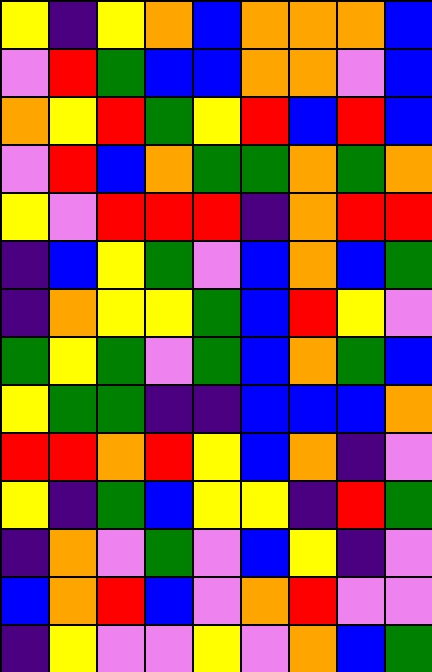[["yellow", "indigo", "yellow", "orange", "blue", "orange", "orange", "orange", "blue"], ["violet", "red", "green", "blue", "blue", "orange", "orange", "violet", "blue"], ["orange", "yellow", "red", "green", "yellow", "red", "blue", "red", "blue"], ["violet", "red", "blue", "orange", "green", "green", "orange", "green", "orange"], ["yellow", "violet", "red", "red", "red", "indigo", "orange", "red", "red"], ["indigo", "blue", "yellow", "green", "violet", "blue", "orange", "blue", "green"], ["indigo", "orange", "yellow", "yellow", "green", "blue", "red", "yellow", "violet"], ["green", "yellow", "green", "violet", "green", "blue", "orange", "green", "blue"], ["yellow", "green", "green", "indigo", "indigo", "blue", "blue", "blue", "orange"], ["red", "red", "orange", "red", "yellow", "blue", "orange", "indigo", "violet"], ["yellow", "indigo", "green", "blue", "yellow", "yellow", "indigo", "red", "green"], ["indigo", "orange", "violet", "green", "violet", "blue", "yellow", "indigo", "violet"], ["blue", "orange", "red", "blue", "violet", "orange", "red", "violet", "violet"], ["indigo", "yellow", "violet", "violet", "yellow", "violet", "orange", "blue", "green"]]